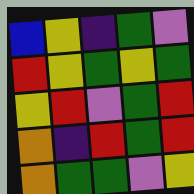[["blue", "yellow", "indigo", "green", "violet"], ["red", "yellow", "green", "yellow", "green"], ["yellow", "red", "violet", "green", "red"], ["orange", "indigo", "red", "green", "red"], ["orange", "green", "green", "violet", "yellow"]]